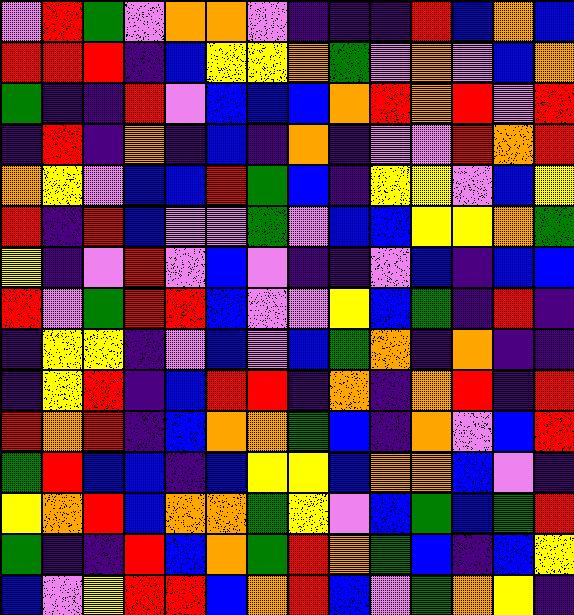[["violet", "red", "green", "violet", "orange", "orange", "violet", "indigo", "indigo", "indigo", "red", "blue", "orange", "blue"], ["red", "red", "red", "indigo", "blue", "yellow", "yellow", "orange", "green", "violet", "orange", "violet", "blue", "orange"], ["green", "indigo", "indigo", "red", "violet", "blue", "blue", "blue", "orange", "red", "orange", "red", "violet", "red"], ["indigo", "red", "indigo", "orange", "indigo", "blue", "indigo", "orange", "indigo", "violet", "violet", "red", "orange", "red"], ["orange", "yellow", "violet", "blue", "blue", "red", "green", "blue", "indigo", "yellow", "yellow", "violet", "blue", "yellow"], ["red", "indigo", "red", "blue", "violet", "violet", "green", "violet", "blue", "blue", "yellow", "yellow", "orange", "green"], ["yellow", "indigo", "violet", "red", "violet", "blue", "violet", "indigo", "indigo", "violet", "blue", "indigo", "blue", "blue"], ["red", "violet", "green", "red", "red", "blue", "violet", "violet", "yellow", "blue", "green", "indigo", "red", "indigo"], ["indigo", "yellow", "yellow", "indigo", "violet", "blue", "violet", "blue", "green", "orange", "indigo", "orange", "indigo", "indigo"], ["indigo", "yellow", "red", "indigo", "blue", "red", "red", "indigo", "orange", "indigo", "orange", "red", "indigo", "red"], ["red", "orange", "red", "indigo", "blue", "orange", "orange", "green", "blue", "indigo", "orange", "violet", "blue", "red"], ["green", "red", "blue", "blue", "indigo", "blue", "yellow", "yellow", "blue", "orange", "orange", "blue", "violet", "indigo"], ["yellow", "orange", "red", "blue", "orange", "orange", "green", "yellow", "violet", "blue", "green", "blue", "green", "red"], ["green", "indigo", "indigo", "red", "blue", "orange", "green", "red", "orange", "green", "blue", "indigo", "blue", "yellow"], ["blue", "violet", "yellow", "red", "red", "blue", "orange", "red", "blue", "violet", "green", "orange", "yellow", "indigo"]]